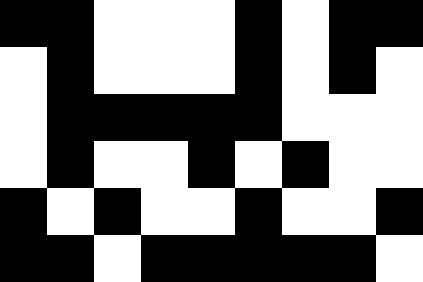[["black", "black", "white", "white", "white", "black", "white", "black", "black"], ["white", "black", "white", "white", "white", "black", "white", "black", "white"], ["white", "black", "black", "black", "black", "black", "white", "white", "white"], ["white", "black", "white", "white", "black", "white", "black", "white", "white"], ["black", "white", "black", "white", "white", "black", "white", "white", "black"], ["black", "black", "white", "black", "black", "black", "black", "black", "white"]]